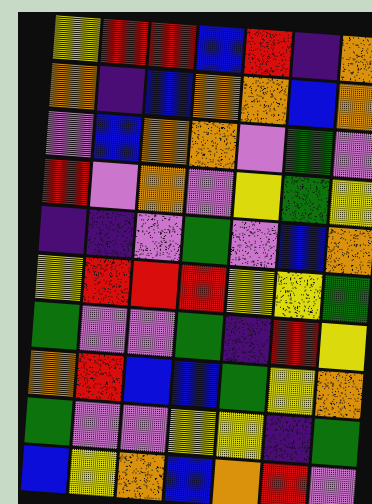[["yellow", "red", "red", "blue", "red", "indigo", "orange"], ["orange", "indigo", "blue", "orange", "orange", "blue", "orange"], ["violet", "blue", "orange", "orange", "violet", "green", "violet"], ["red", "violet", "orange", "violet", "yellow", "green", "yellow"], ["indigo", "indigo", "violet", "green", "violet", "blue", "orange"], ["yellow", "red", "red", "red", "yellow", "yellow", "green"], ["green", "violet", "violet", "green", "indigo", "red", "yellow"], ["orange", "red", "blue", "blue", "green", "yellow", "orange"], ["green", "violet", "violet", "yellow", "yellow", "indigo", "green"], ["blue", "yellow", "orange", "blue", "orange", "red", "violet"]]